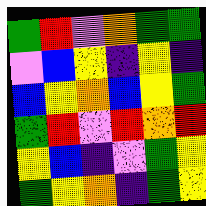[["green", "red", "violet", "orange", "green", "green"], ["violet", "blue", "yellow", "indigo", "yellow", "indigo"], ["blue", "yellow", "orange", "blue", "yellow", "green"], ["green", "red", "violet", "red", "orange", "red"], ["yellow", "blue", "indigo", "violet", "green", "yellow"], ["green", "yellow", "orange", "indigo", "green", "yellow"]]